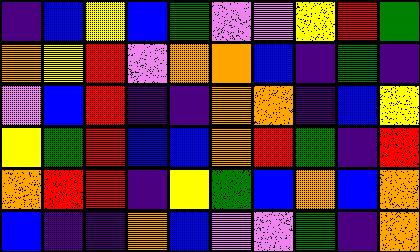[["indigo", "blue", "yellow", "blue", "green", "violet", "violet", "yellow", "red", "green"], ["orange", "yellow", "red", "violet", "orange", "orange", "blue", "indigo", "green", "indigo"], ["violet", "blue", "red", "indigo", "indigo", "orange", "orange", "indigo", "blue", "yellow"], ["yellow", "green", "red", "blue", "blue", "orange", "red", "green", "indigo", "red"], ["orange", "red", "red", "indigo", "yellow", "green", "blue", "orange", "blue", "orange"], ["blue", "indigo", "indigo", "orange", "blue", "violet", "violet", "green", "indigo", "orange"]]